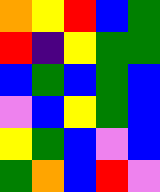[["orange", "yellow", "red", "blue", "green"], ["red", "indigo", "yellow", "green", "green"], ["blue", "green", "blue", "green", "blue"], ["violet", "blue", "yellow", "green", "blue"], ["yellow", "green", "blue", "violet", "blue"], ["green", "orange", "blue", "red", "violet"]]